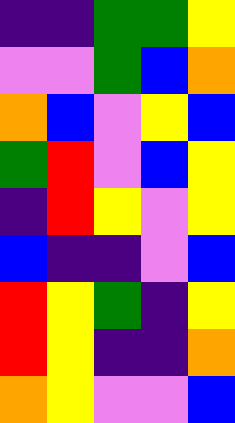[["indigo", "indigo", "green", "green", "yellow"], ["violet", "violet", "green", "blue", "orange"], ["orange", "blue", "violet", "yellow", "blue"], ["green", "red", "violet", "blue", "yellow"], ["indigo", "red", "yellow", "violet", "yellow"], ["blue", "indigo", "indigo", "violet", "blue"], ["red", "yellow", "green", "indigo", "yellow"], ["red", "yellow", "indigo", "indigo", "orange"], ["orange", "yellow", "violet", "violet", "blue"]]